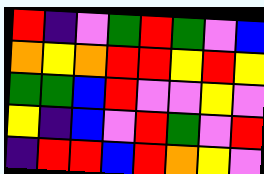[["red", "indigo", "violet", "green", "red", "green", "violet", "blue"], ["orange", "yellow", "orange", "red", "red", "yellow", "red", "yellow"], ["green", "green", "blue", "red", "violet", "violet", "yellow", "violet"], ["yellow", "indigo", "blue", "violet", "red", "green", "violet", "red"], ["indigo", "red", "red", "blue", "red", "orange", "yellow", "violet"]]